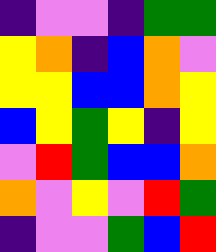[["indigo", "violet", "violet", "indigo", "green", "green"], ["yellow", "orange", "indigo", "blue", "orange", "violet"], ["yellow", "yellow", "blue", "blue", "orange", "yellow"], ["blue", "yellow", "green", "yellow", "indigo", "yellow"], ["violet", "red", "green", "blue", "blue", "orange"], ["orange", "violet", "yellow", "violet", "red", "green"], ["indigo", "violet", "violet", "green", "blue", "red"]]